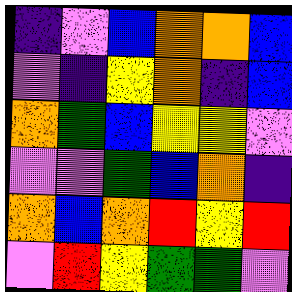[["indigo", "violet", "blue", "orange", "orange", "blue"], ["violet", "indigo", "yellow", "orange", "indigo", "blue"], ["orange", "green", "blue", "yellow", "yellow", "violet"], ["violet", "violet", "green", "blue", "orange", "indigo"], ["orange", "blue", "orange", "red", "yellow", "red"], ["violet", "red", "yellow", "green", "green", "violet"]]